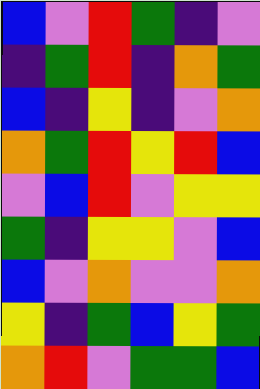[["blue", "violet", "red", "green", "indigo", "violet"], ["indigo", "green", "red", "indigo", "orange", "green"], ["blue", "indigo", "yellow", "indigo", "violet", "orange"], ["orange", "green", "red", "yellow", "red", "blue"], ["violet", "blue", "red", "violet", "yellow", "yellow"], ["green", "indigo", "yellow", "yellow", "violet", "blue"], ["blue", "violet", "orange", "violet", "violet", "orange"], ["yellow", "indigo", "green", "blue", "yellow", "green"], ["orange", "red", "violet", "green", "green", "blue"]]